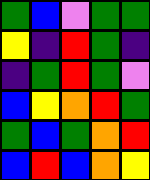[["green", "blue", "violet", "green", "green"], ["yellow", "indigo", "red", "green", "indigo"], ["indigo", "green", "red", "green", "violet"], ["blue", "yellow", "orange", "red", "green"], ["green", "blue", "green", "orange", "red"], ["blue", "red", "blue", "orange", "yellow"]]